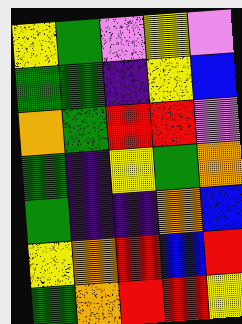[["yellow", "green", "violet", "yellow", "violet"], ["green", "green", "indigo", "yellow", "blue"], ["orange", "green", "red", "red", "violet"], ["green", "indigo", "yellow", "green", "orange"], ["green", "indigo", "indigo", "orange", "blue"], ["yellow", "orange", "red", "blue", "red"], ["green", "orange", "red", "red", "yellow"]]